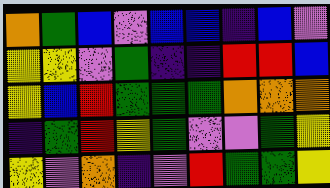[["orange", "green", "blue", "violet", "blue", "blue", "indigo", "blue", "violet"], ["yellow", "yellow", "violet", "green", "indigo", "indigo", "red", "red", "blue"], ["yellow", "blue", "red", "green", "green", "green", "orange", "orange", "orange"], ["indigo", "green", "red", "yellow", "green", "violet", "violet", "green", "yellow"], ["yellow", "violet", "orange", "indigo", "violet", "red", "green", "green", "yellow"]]